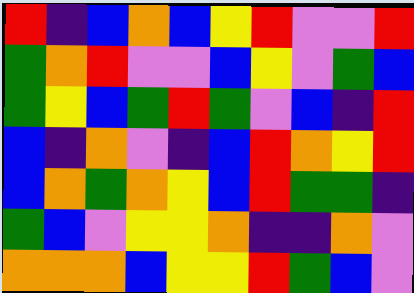[["red", "indigo", "blue", "orange", "blue", "yellow", "red", "violet", "violet", "red"], ["green", "orange", "red", "violet", "violet", "blue", "yellow", "violet", "green", "blue"], ["green", "yellow", "blue", "green", "red", "green", "violet", "blue", "indigo", "red"], ["blue", "indigo", "orange", "violet", "indigo", "blue", "red", "orange", "yellow", "red"], ["blue", "orange", "green", "orange", "yellow", "blue", "red", "green", "green", "indigo"], ["green", "blue", "violet", "yellow", "yellow", "orange", "indigo", "indigo", "orange", "violet"], ["orange", "orange", "orange", "blue", "yellow", "yellow", "red", "green", "blue", "violet"]]